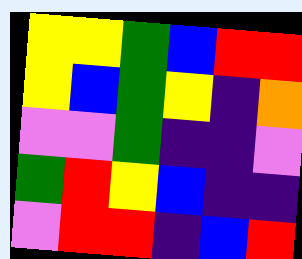[["yellow", "yellow", "green", "blue", "red", "red"], ["yellow", "blue", "green", "yellow", "indigo", "orange"], ["violet", "violet", "green", "indigo", "indigo", "violet"], ["green", "red", "yellow", "blue", "indigo", "indigo"], ["violet", "red", "red", "indigo", "blue", "red"]]